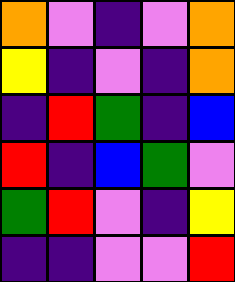[["orange", "violet", "indigo", "violet", "orange"], ["yellow", "indigo", "violet", "indigo", "orange"], ["indigo", "red", "green", "indigo", "blue"], ["red", "indigo", "blue", "green", "violet"], ["green", "red", "violet", "indigo", "yellow"], ["indigo", "indigo", "violet", "violet", "red"]]